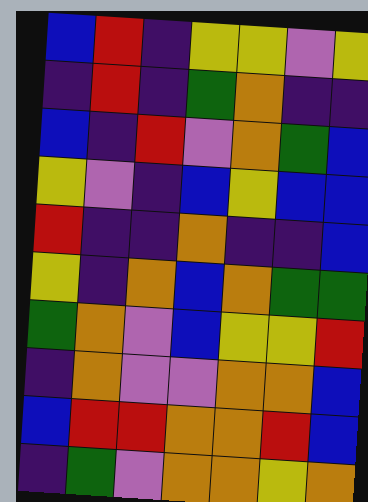[["blue", "red", "indigo", "yellow", "yellow", "violet", "yellow"], ["indigo", "red", "indigo", "green", "orange", "indigo", "indigo"], ["blue", "indigo", "red", "violet", "orange", "green", "blue"], ["yellow", "violet", "indigo", "blue", "yellow", "blue", "blue"], ["red", "indigo", "indigo", "orange", "indigo", "indigo", "blue"], ["yellow", "indigo", "orange", "blue", "orange", "green", "green"], ["green", "orange", "violet", "blue", "yellow", "yellow", "red"], ["indigo", "orange", "violet", "violet", "orange", "orange", "blue"], ["blue", "red", "red", "orange", "orange", "red", "blue"], ["indigo", "green", "violet", "orange", "orange", "yellow", "orange"]]